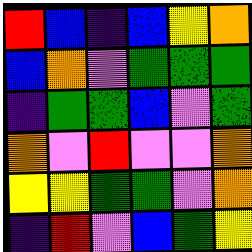[["red", "blue", "indigo", "blue", "yellow", "orange"], ["blue", "orange", "violet", "green", "green", "green"], ["indigo", "green", "green", "blue", "violet", "green"], ["orange", "violet", "red", "violet", "violet", "orange"], ["yellow", "yellow", "green", "green", "violet", "orange"], ["indigo", "red", "violet", "blue", "green", "yellow"]]